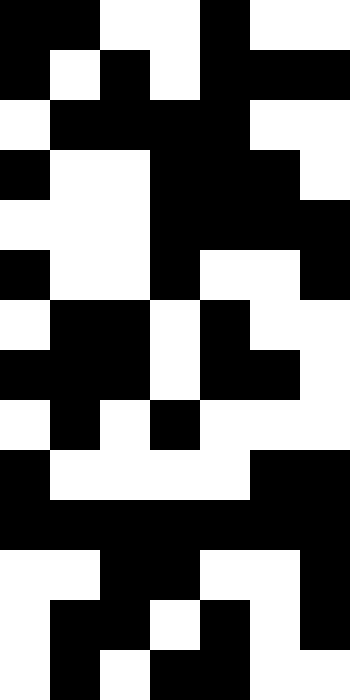[["black", "black", "white", "white", "black", "white", "white"], ["black", "white", "black", "white", "black", "black", "black"], ["white", "black", "black", "black", "black", "white", "white"], ["black", "white", "white", "black", "black", "black", "white"], ["white", "white", "white", "black", "black", "black", "black"], ["black", "white", "white", "black", "white", "white", "black"], ["white", "black", "black", "white", "black", "white", "white"], ["black", "black", "black", "white", "black", "black", "white"], ["white", "black", "white", "black", "white", "white", "white"], ["black", "white", "white", "white", "white", "black", "black"], ["black", "black", "black", "black", "black", "black", "black"], ["white", "white", "black", "black", "white", "white", "black"], ["white", "black", "black", "white", "black", "white", "black"], ["white", "black", "white", "black", "black", "white", "white"]]